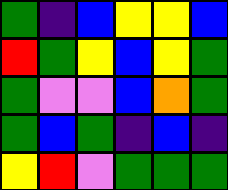[["green", "indigo", "blue", "yellow", "yellow", "blue"], ["red", "green", "yellow", "blue", "yellow", "green"], ["green", "violet", "violet", "blue", "orange", "green"], ["green", "blue", "green", "indigo", "blue", "indigo"], ["yellow", "red", "violet", "green", "green", "green"]]